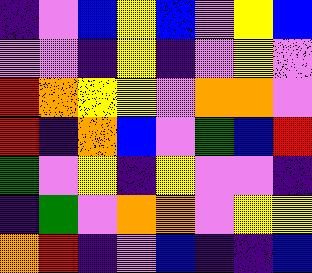[["indigo", "violet", "blue", "yellow", "blue", "violet", "yellow", "blue"], ["violet", "violet", "indigo", "yellow", "indigo", "violet", "yellow", "violet"], ["red", "orange", "yellow", "yellow", "violet", "orange", "orange", "violet"], ["red", "indigo", "orange", "blue", "violet", "green", "blue", "red"], ["green", "violet", "yellow", "indigo", "yellow", "violet", "violet", "indigo"], ["indigo", "green", "violet", "orange", "orange", "violet", "yellow", "yellow"], ["orange", "red", "indigo", "violet", "blue", "indigo", "indigo", "blue"]]